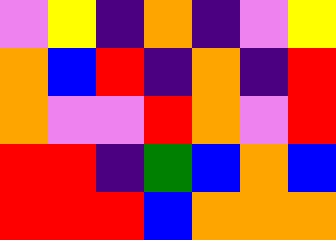[["violet", "yellow", "indigo", "orange", "indigo", "violet", "yellow"], ["orange", "blue", "red", "indigo", "orange", "indigo", "red"], ["orange", "violet", "violet", "red", "orange", "violet", "red"], ["red", "red", "indigo", "green", "blue", "orange", "blue"], ["red", "red", "red", "blue", "orange", "orange", "orange"]]